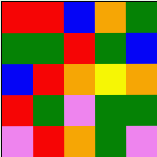[["red", "red", "blue", "orange", "green"], ["green", "green", "red", "green", "blue"], ["blue", "red", "orange", "yellow", "orange"], ["red", "green", "violet", "green", "green"], ["violet", "red", "orange", "green", "violet"]]